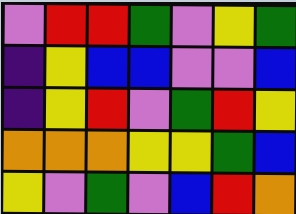[["violet", "red", "red", "green", "violet", "yellow", "green"], ["indigo", "yellow", "blue", "blue", "violet", "violet", "blue"], ["indigo", "yellow", "red", "violet", "green", "red", "yellow"], ["orange", "orange", "orange", "yellow", "yellow", "green", "blue"], ["yellow", "violet", "green", "violet", "blue", "red", "orange"]]